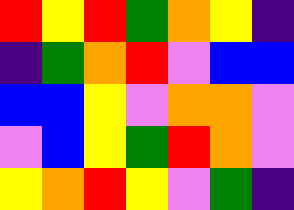[["red", "yellow", "red", "green", "orange", "yellow", "indigo"], ["indigo", "green", "orange", "red", "violet", "blue", "blue"], ["blue", "blue", "yellow", "violet", "orange", "orange", "violet"], ["violet", "blue", "yellow", "green", "red", "orange", "violet"], ["yellow", "orange", "red", "yellow", "violet", "green", "indigo"]]